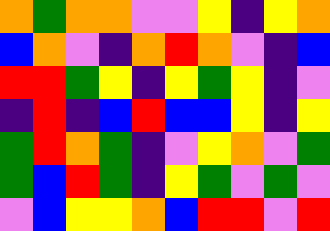[["orange", "green", "orange", "orange", "violet", "violet", "yellow", "indigo", "yellow", "orange"], ["blue", "orange", "violet", "indigo", "orange", "red", "orange", "violet", "indigo", "blue"], ["red", "red", "green", "yellow", "indigo", "yellow", "green", "yellow", "indigo", "violet"], ["indigo", "red", "indigo", "blue", "red", "blue", "blue", "yellow", "indigo", "yellow"], ["green", "red", "orange", "green", "indigo", "violet", "yellow", "orange", "violet", "green"], ["green", "blue", "red", "green", "indigo", "yellow", "green", "violet", "green", "violet"], ["violet", "blue", "yellow", "yellow", "orange", "blue", "red", "red", "violet", "red"]]